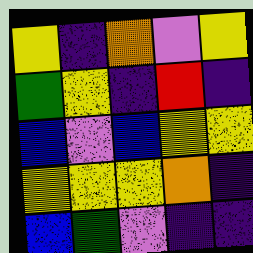[["yellow", "indigo", "orange", "violet", "yellow"], ["green", "yellow", "indigo", "red", "indigo"], ["blue", "violet", "blue", "yellow", "yellow"], ["yellow", "yellow", "yellow", "orange", "indigo"], ["blue", "green", "violet", "indigo", "indigo"]]